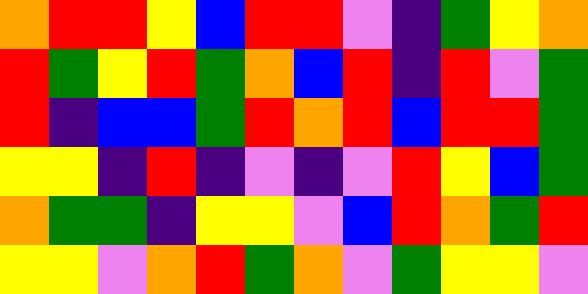[["orange", "red", "red", "yellow", "blue", "red", "red", "violet", "indigo", "green", "yellow", "orange"], ["red", "green", "yellow", "red", "green", "orange", "blue", "red", "indigo", "red", "violet", "green"], ["red", "indigo", "blue", "blue", "green", "red", "orange", "red", "blue", "red", "red", "green"], ["yellow", "yellow", "indigo", "red", "indigo", "violet", "indigo", "violet", "red", "yellow", "blue", "green"], ["orange", "green", "green", "indigo", "yellow", "yellow", "violet", "blue", "red", "orange", "green", "red"], ["yellow", "yellow", "violet", "orange", "red", "green", "orange", "violet", "green", "yellow", "yellow", "violet"]]